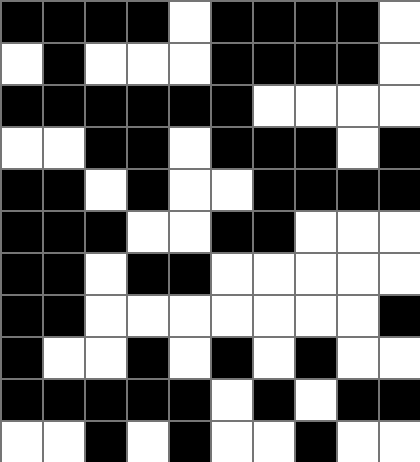[["black", "black", "black", "black", "white", "black", "black", "black", "black", "white"], ["white", "black", "white", "white", "white", "black", "black", "black", "black", "white"], ["black", "black", "black", "black", "black", "black", "white", "white", "white", "white"], ["white", "white", "black", "black", "white", "black", "black", "black", "white", "black"], ["black", "black", "white", "black", "white", "white", "black", "black", "black", "black"], ["black", "black", "black", "white", "white", "black", "black", "white", "white", "white"], ["black", "black", "white", "black", "black", "white", "white", "white", "white", "white"], ["black", "black", "white", "white", "white", "white", "white", "white", "white", "black"], ["black", "white", "white", "black", "white", "black", "white", "black", "white", "white"], ["black", "black", "black", "black", "black", "white", "black", "white", "black", "black"], ["white", "white", "black", "white", "black", "white", "white", "black", "white", "white"]]